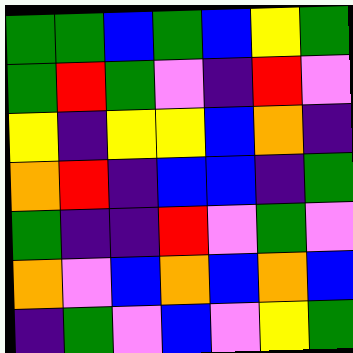[["green", "green", "blue", "green", "blue", "yellow", "green"], ["green", "red", "green", "violet", "indigo", "red", "violet"], ["yellow", "indigo", "yellow", "yellow", "blue", "orange", "indigo"], ["orange", "red", "indigo", "blue", "blue", "indigo", "green"], ["green", "indigo", "indigo", "red", "violet", "green", "violet"], ["orange", "violet", "blue", "orange", "blue", "orange", "blue"], ["indigo", "green", "violet", "blue", "violet", "yellow", "green"]]